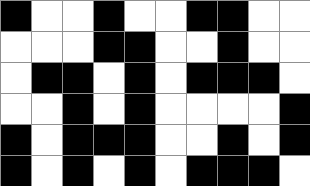[["black", "white", "white", "black", "white", "white", "black", "black", "white", "white"], ["white", "white", "white", "black", "black", "white", "white", "black", "white", "white"], ["white", "black", "black", "white", "black", "white", "black", "black", "black", "white"], ["white", "white", "black", "white", "black", "white", "white", "white", "white", "black"], ["black", "white", "black", "black", "black", "white", "white", "black", "white", "black"], ["black", "white", "black", "white", "black", "white", "black", "black", "black", "white"]]